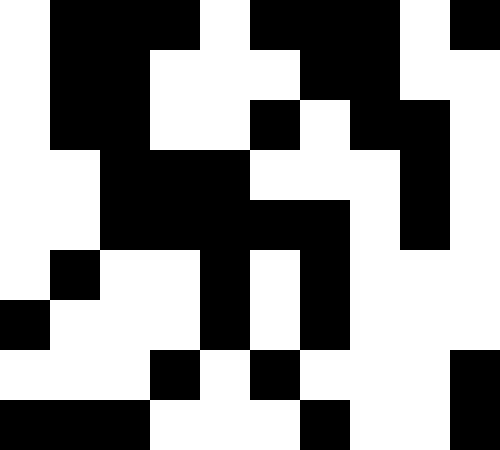[["white", "black", "black", "black", "white", "black", "black", "black", "white", "black"], ["white", "black", "black", "white", "white", "white", "black", "black", "white", "white"], ["white", "black", "black", "white", "white", "black", "white", "black", "black", "white"], ["white", "white", "black", "black", "black", "white", "white", "white", "black", "white"], ["white", "white", "black", "black", "black", "black", "black", "white", "black", "white"], ["white", "black", "white", "white", "black", "white", "black", "white", "white", "white"], ["black", "white", "white", "white", "black", "white", "black", "white", "white", "white"], ["white", "white", "white", "black", "white", "black", "white", "white", "white", "black"], ["black", "black", "black", "white", "white", "white", "black", "white", "white", "black"]]